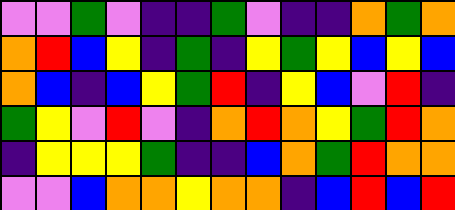[["violet", "violet", "green", "violet", "indigo", "indigo", "green", "violet", "indigo", "indigo", "orange", "green", "orange"], ["orange", "red", "blue", "yellow", "indigo", "green", "indigo", "yellow", "green", "yellow", "blue", "yellow", "blue"], ["orange", "blue", "indigo", "blue", "yellow", "green", "red", "indigo", "yellow", "blue", "violet", "red", "indigo"], ["green", "yellow", "violet", "red", "violet", "indigo", "orange", "red", "orange", "yellow", "green", "red", "orange"], ["indigo", "yellow", "yellow", "yellow", "green", "indigo", "indigo", "blue", "orange", "green", "red", "orange", "orange"], ["violet", "violet", "blue", "orange", "orange", "yellow", "orange", "orange", "indigo", "blue", "red", "blue", "red"]]